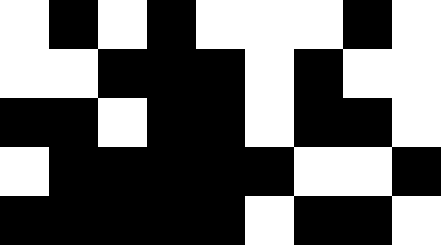[["white", "black", "white", "black", "white", "white", "white", "black", "white"], ["white", "white", "black", "black", "black", "white", "black", "white", "white"], ["black", "black", "white", "black", "black", "white", "black", "black", "white"], ["white", "black", "black", "black", "black", "black", "white", "white", "black"], ["black", "black", "black", "black", "black", "white", "black", "black", "white"]]